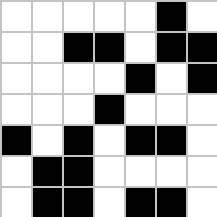[["white", "white", "white", "white", "white", "black", "white"], ["white", "white", "black", "black", "white", "black", "black"], ["white", "white", "white", "white", "black", "white", "black"], ["white", "white", "white", "black", "white", "white", "white"], ["black", "white", "black", "white", "black", "black", "white"], ["white", "black", "black", "white", "white", "white", "white"], ["white", "black", "black", "white", "black", "black", "white"]]